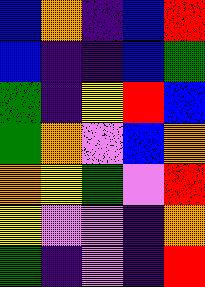[["blue", "orange", "indigo", "blue", "red"], ["blue", "indigo", "indigo", "blue", "green"], ["green", "indigo", "yellow", "red", "blue"], ["green", "orange", "violet", "blue", "orange"], ["orange", "yellow", "green", "violet", "red"], ["yellow", "violet", "violet", "indigo", "orange"], ["green", "indigo", "violet", "indigo", "red"]]